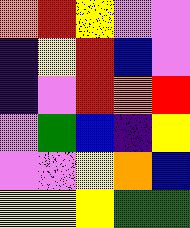[["orange", "red", "yellow", "violet", "violet"], ["indigo", "yellow", "red", "blue", "violet"], ["indigo", "violet", "red", "orange", "red"], ["violet", "green", "blue", "indigo", "yellow"], ["violet", "violet", "yellow", "orange", "blue"], ["yellow", "yellow", "yellow", "green", "green"]]